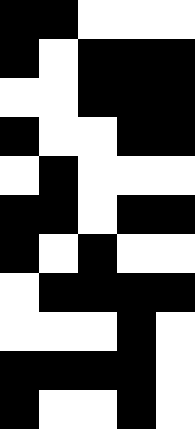[["black", "black", "white", "white", "white"], ["black", "white", "black", "black", "black"], ["white", "white", "black", "black", "black"], ["black", "white", "white", "black", "black"], ["white", "black", "white", "white", "white"], ["black", "black", "white", "black", "black"], ["black", "white", "black", "white", "white"], ["white", "black", "black", "black", "black"], ["white", "white", "white", "black", "white"], ["black", "black", "black", "black", "white"], ["black", "white", "white", "black", "white"]]